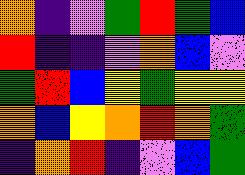[["orange", "indigo", "violet", "green", "red", "green", "blue"], ["red", "indigo", "indigo", "violet", "orange", "blue", "violet"], ["green", "red", "blue", "yellow", "green", "yellow", "yellow"], ["orange", "blue", "yellow", "orange", "red", "orange", "green"], ["indigo", "orange", "red", "indigo", "violet", "blue", "green"]]